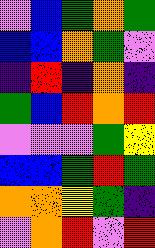[["violet", "blue", "green", "orange", "green"], ["blue", "blue", "orange", "green", "violet"], ["indigo", "red", "indigo", "orange", "indigo"], ["green", "blue", "red", "orange", "red"], ["violet", "violet", "violet", "green", "yellow"], ["blue", "blue", "green", "red", "green"], ["orange", "orange", "yellow", "green", "indigo"], ["violet", "orange", "red", "violet", "red"]]